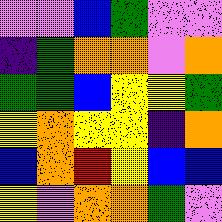[["violet", "violet", "blue", "green", "violet", "violet"], ["indigo", "green", "orange", "orange", "violet", "orange"], ["green", "green", "blue", "yellow", "yellow", "green"], ["yellow", "orange", "yellow", "yellow", "indigo", "orange"], ["blue", "orange", "red", "yellow", "blue", "blue"], ["yellow", "violet", "orange", "orange", "green", "violet"]]